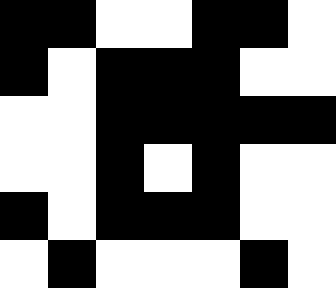[["black", "black", "white", "white", "black", "black", "white"], ["black", "white", "black", "black", "black", "white", "white"], ["white", "white", "black", "black", "black", "black", "black"], ["white", "white", "black", "white", "black", "white", "white"], ["black", "white", "black", "black", "black", "white", "white"], ["white", "black", "white", "white", "white", "black", "white"]]